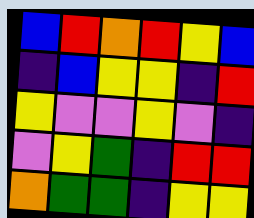[["blue", "red", "orange", "red", "yellow", "blue"], ["indigo", "blue", "yellow", "yellow", "indigo", "red"], ["yellow", "violet", "violet", "yellow", "violet", "indigo"], ["violet", "yellow", "green", "indigo", "red", "red"], ["orange", "green", "green", "indigo", "yellow", "yellow"]]